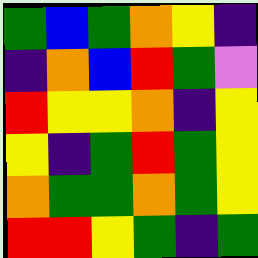[["green", "blue", "green", "orange", "yellow", "indigo"], ["indigo", "orange", "blue", "red", "green", "violet"], ["red", "yellow", "yellow", "orange", "indigo", "yellow"], ["yellow", "indigo", "green", "red", "green", "yellow"], ["orange", "green", "green", "orange", "green", "yellow"], ["red", "red", "yellow", "green", "indigo", "green"]]